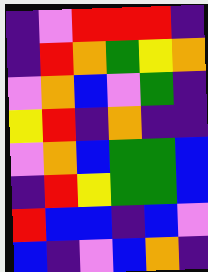[["indigo", "violet", "red", "red", "red", "indigo"], ["indigo", "red", "orange", "green", "yellow", "orange"], ["violet", "orange", "blue", "violet", "green", "indigo"], ["yellow", "red", "indigo", "orange", "indigo", "indigo"], ["violet", "orange", "blue", "green", "green", "blue"], ["indigo", "red", "yellow", "green", "green", "blue"], ["red", "blue", "blue", "indigo", "blue", "violet"], ["blue", "indigo", "violet", "blue", "orange", "indigo"]]